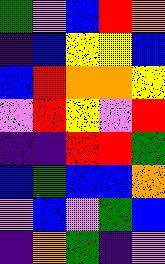[["green", "violet", "blue", "red", "orange"], ["indigo", "blue", "yellow", "yellow", "blue"], ["blue", "red", "orange", "orange", "yellow"], ["violet", "red", "yellow", "violet", "red"], ["indigo", "indigo", "red", "red", "green"], ["blue", "green", "blue", "blue", "orange"], ["violet", "blue", "violet", "green", "blue"], ["indigo", "orange", "green", "indigo", "violet"]]